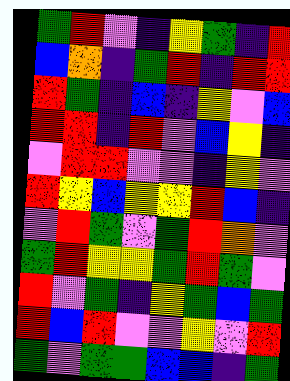[["green", "red", "violet", "indigo", "yellow", "green", "indigo", "red"], ["blue", "orange", "indigo", "green", "red", "indigo", "red", "red"], ["red", "green", "indigo", "blue", "indigo", "yellow", "violet", "blue"], ["red", "red", "indigo", "red", "violet", "blue", "yellow", "indigo"], ["violet", "red", "red", "violet", "violet", "indigo", "yellow", "violet"], ["red", "yellow", "blue", "yellow", "yellow", "red", "blue", "indigo"], ["violet", "red", "green", "violet", "green", "red", "orange", "violet"], ["green", "red", "yellow", "yellow", "green", "red", "green", "violet"], ["red", "violet", "green", "indigo", "yellow", "green", "blue", "green"], ["red", "blue", "red", "violet", "violet", "yellow", "violet", "red"], ["green", "violet", "green", "green", "blue", "blue", "indigo", "green"]]